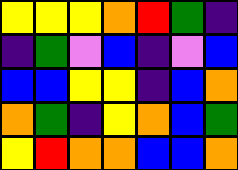[["yellow", "yellow", "yellow", "orange", "red", "green", "indigo"], ["indigo", "green", "violet", "blue", "indigo", "violet", "blue"], ["blue", "blue", "yellow", "yellow", "indigo", "blue", "orange"], ["orange", "green", "indigo", "yellow", "orange", "blue", "green"], ["yellow", "red", "orange", "orange", "blue", "blue", "orange"]]